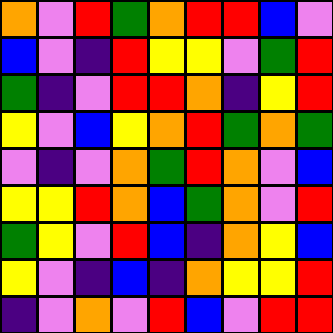[["orange", "violet", "red", "green", "orange", "red", "red", "blue", "violet"], ["blue", "violet", "indigo", "red", "yellow", "yellow", "violet", "green", "red"], ["green", "indigo", "violet", "red", "red", "orange", "indigo", "yellow", "red"], ["yellow", "violet", "blue", "yellow", "orange", "red", "green", "orange", "green"], ["violet", "indigo", "violet", "orange", "green", "red", "orange", "violet", "blue"], ["yellow", "yellow", "red", "orange", "blue", "green", "orange", "violet", "red"], ["green", "yellow", "violet", "red", "blue", "indigo", "orange", "yellow", "blue"], ["yellow", "violet", "indigo", "blue", "indigo", "orange", "yellow", "yellow", "red"], ["indigo", "violet", "orange", "violet", "red", "blue", "violet", "red", "red"]]